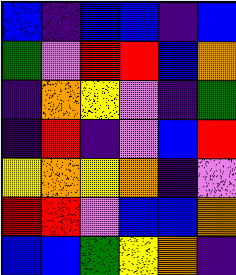[["blue", "indigo", "blue", "blue", "indigo", "blue"], ["green", "violet", "red", "red", "blue", "orange"], ["indigo", "orange", "yellow", "violet", "indigo", "green"], ["indigo", "red", "indigo", "violet", "blue", "red"], ["yellow", "orange", "yellow", "orange", "indigo", "violet"], ["red", "red", "violet", "blue", "blue", "orange"], ["blue", "blue", "green", "yellow", "orange", "indigo"]]